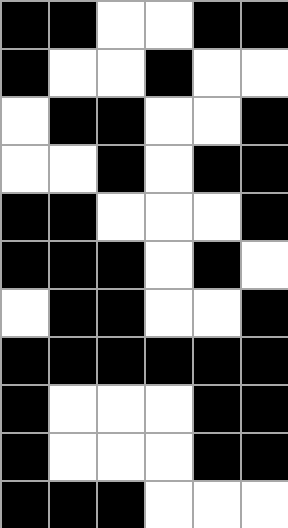[["black", "black", "white", "white", "black", "black"], ["black", "white", "white", "black", "white", "white"], ["white", "black", "black", "white", "white", "black"], ["white", "white", "black", "white", "black", "black"], ["black", "black", "white", "white", "white", "black"], ["black", "black", "black", "white", "black", "white"], ["white", "black", "black", "white", "white", "black"], ["black", "black", "black", "black", "black", "black"], ["black", "white", "white", "white", "black", "black"], ["black", "white", "white", "white", "black", "black"], ["black", "black", "black", "white", "white", "white"]]